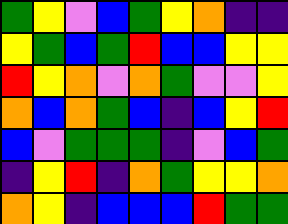[["green", "yellow", "violet", "blue", "green", "yellow", "orange", "indigo", "indigo"], ["yellow", "green", "blue", "green", "red", "blue", "blue", "yellow", "yellow"], ["red", "yellow", "orange", "violet", "orange", "green", "violet", "violet", "yellow"], ["orange", "blue", "orange", "green", "blue", "indigo", "blue", "yellow", "red"], ["blue", "violet", "green", "green", "green", "indigo", "violet", "blue", "green"], ["indigo", "yellow", "red", "indigo", "orange", "green", "yellow", "yellow", "orange"], ["orange", "yellow", "indigo", "blue", "blue", "blue", "red", "green", "green"]]